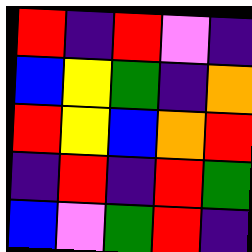[["red", "indigo", "red", "violet", "indigo"], ["blue", "yellow", "green", "indigo", "orange"], ["red", "yellow", "blue", "orange", "red"], ["indigo", "red", "indigo", "red", "green"], ["blue", "violet", "green", "red", "indigo"]]